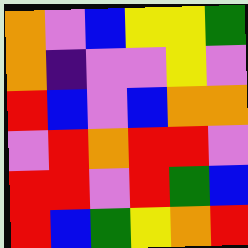[["orange", "violet", "blue", "yellow", "yellow", "green"], ["orange", "indigo", "violet", "violet", "yellow", "violet"], ["red", "blue", "violet", "blue", "orange", "orange"], ["violet", "red", "orange", "red", "red", "violet"], ["red", "red", "violet", "red", "green", "blue"], ["red", "blue", "green", "yellow", "orange", "red"]]